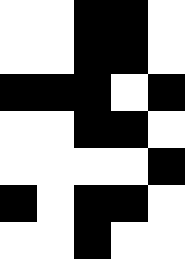[["white", "white", "black", "black", "white"], ["white", "white", "black", "black", "white"], ["black", "black", "black", "white", "black"], ["white", "white", "black", "black", "white"], ["white", "white", "white", "white", "black"], ["black", "white", "black", "black", "white"], ["white", "white", "black", "white", "white"]]